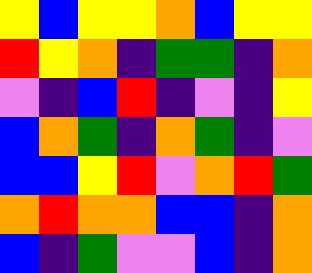[["yellow", "blue", "yellow", "yellow", "orange", "blue", "yellow", "yellow"], ["red", "yellow", "orange", "indigo", "green", "green", "indigo", "orange"], ["violet", "indigo", "blue", "red", "indigo", "violet", "indigo", "yellow"], ["blue", "orange", "green", "indigo", "orange", "green", "indigo", "violet"], ["blue", "blue", "yellow", "red", "violet", "orange", "red", "green"], ["orange", "red", "orange", "orange", "blue", "blue", "indigo", "orange"], ["blue", "indigo", "green", "violet", "violet", "blue", "indigo", "orange"]]